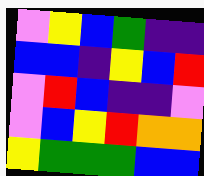[["violet", "yellow", "blue", "green", "indigo", "indigo"], ["blue", "blue", "indigo", "yellow", "blue", "red"], ["violet", "red", "blue", "indigo", "indigo", "violet"], ["violet", "blue", "yellow", "red", "orange", "orange"], ["yellow", "green", "green", "green", "blue", "blue"]]